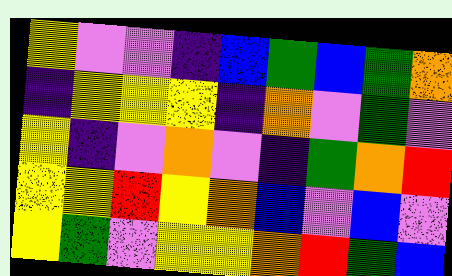[["yellow", "violet", "violet", "indigo", "blue", "green", "blue", "green", "orange"], ["indigo", "yellow", "yellow", "yellow", "indigo", "orange", "violet", "green", "violet"], ["yellow", "indigo", "violet", "orange", "violet", "indigo", "green", "orange", "red"], ["yellow", "yellow", "red", "yellow", "orange", "blue", "violet", "blue", "violet"], ["yellow", "green", "violet", "yellow", "yellow", "orange", "red", "green", "blue"]]